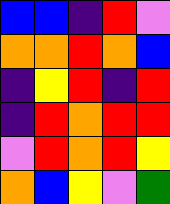[["blue", "blue", "indigo", "red", "violet"], ["orange", "orange", "red", "orange", "blue"], ["indigo", "yellow", "red", "indigo", "red"], ["indigo", "red", "orange", "red", "red"], ["violet", "red", "orange", "red", "yellow"], ["orange", "blue", "yellow", "violet", "green"]]